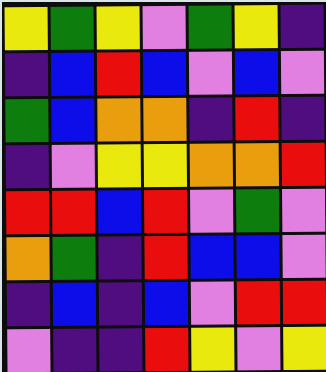[["yellow", "green", "yellow", "violet", "green", "yellow", "indigo"], ["indigo", "blue", "red", "blue", "violet", "blue", "violet"], ["green", "blue", "orange", "orange", "indigo", "red", "indigo"], ["indigo", "violet", "yellow", "yellow", "orange", "orange", "red"], ["red", "red", "blue", "red", "violet", "green", "violet"], ["orange", "green", "indigo", "red", "blue", "blue", "violet"], ["indigo", "blue", "indigo", "blue", "violet", "red", "red"], ["violet", "indigo", "indigo", "red", "yellow", "violet", "yellow"]]